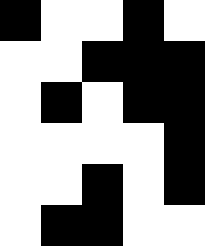[["black", "white", "white", "black", "white"], ["white", "white", "black", "black", "black"], ["white", "black", "white", "black", "black"], ["white", "white", "white", "white", "black"], ["white", "white", "black", "white", "black"], ["white", "black", "black", "white", "white"]]